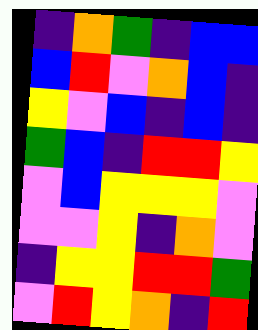[["indigo", "orange", "green", "indigo", "blue", "blue"], ["blue", "red", "violet", "orange", "blue", "indigo"], ["yellow", "violet", "blue", "indigo", "blue", "indigo"], ["green", "blue", "indigo", "red", "red", "yellow"], ["violet", "blue", "yellow", "yellow", "yellow", "violet"], ["violet", "violet", "yellow", "indigo", "orange", "violet"], ["indigo", "yellow", "yellow", "red", "red", "green"], ["violet", "red", "yellow", "orange", "indigo", "red"]]